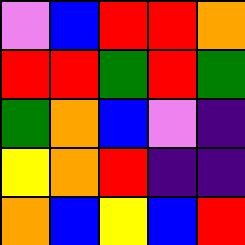[["violet", "blue", "red", "red", "orange"], ["red", "red", "green", "red", "green"], ["green", "orange", "blue", "violet", "indigo"], ["yellow", "orange", "red", "indigo", "indigo"], ["orange", "blue", "yellow", "blue", "red"]]